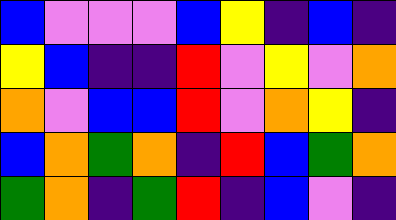[["blue", "violet", "violet", "violet", "blue", "yellow", "indigo", "blue", "indigo"], ["yellow", "blue", "indigo", "indigo", "red", "violet", "yellow", "violet", "orange"], ["orange", "violet", "blue", "blue", "red", "violet", "orange", "yellow", "indigo"], ["blue", "orange", "green", "orange", "indigo", "red", "blue", "green", "orange"], ["green", "orange", "indigo", "green", "red", "indigo", "blue", "violet", "indigo"]]